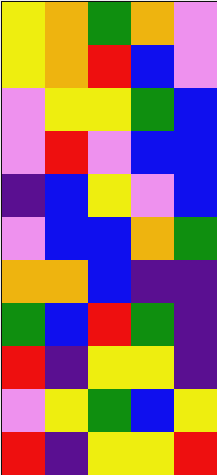[["yellow", "orange", "green", "orange", "violet"], ["yellow", "orange", "red", "blue", "violet"], ["violet", "yellow", "yellow", "green", "blue"], ["violet", "red", "violet", "blue", "blue"], ["indigo", "blue", "yellow", "violet", "blue"], ["violet", "blue", "blue", "orange", "green"], ["orange", "orange", "blue", "indigo", "indigo"], ["green", "blue", "red", "green", "indigo"], ["red", "indigo", "yellow", "yellow", "indigo"], ["violet", "yellow", "green", "blue", "yellow"], ["red", "indigo", "yellow", "yellow", "red"]]